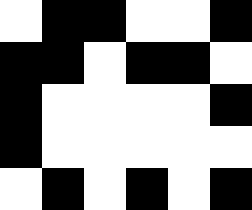[["white", "black", "black", "white", "white", "black"], ["black", "black", "white", "black", "black", "white"], ["black", "white", "white", "white", "white", "black"], ["black", "white", "white", "white", "white", "white"], ["white", "black", "white", "black", "white", "black"]]